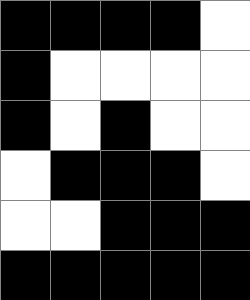[["black", "black", "black", "black", "white"], ["black", "white", "white", "white", "white"], ["black", "white", "black", "white", "white"], ["white", "black", "black", "black", "white"], ["white", "white", "black", "black", "black"], ["black", "black", "black", "black", "black"]]